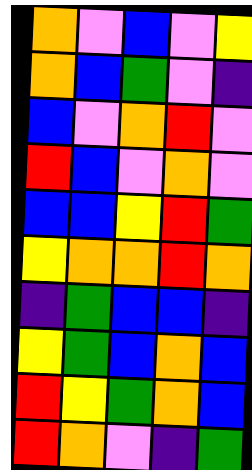[["orange", "violet", "blue", "violet", "yellow"], ["orange", "blue", "green", "violet", "indigo"], ["blue", "violet", "orange", "red", "violet"], ["red", "blue", "violet", "orange", "violet"], ["blue", "blue", "yellow", "red", "green"], ["yellow", "orange", "orange", "red", "orange"], ["indigo", "green", "blue", "blue", "indigo"], ["yellow", "green", "blue", "orange", "blue"], ["red", "yellow", "green", "orange", "blue"], ["red", "orange", "violet", "indigo", "green"]]